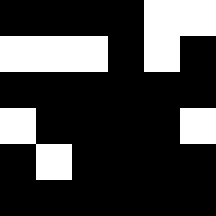[["black", "black", "black", "black", "white", "white"], ["white", "white", "white", "black", "white", "black"], ["black", "black", "black", "black", "black", "black"], ["white", "black", "black", "black", "black", "white"], ["black", "white", "black", "black", "black", "black"], ["black", "black", "black", "black", "black", "black"]]